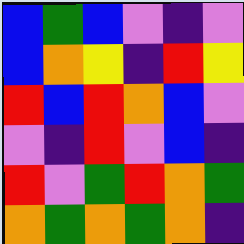[["blue", "green", "blue", "violet", "indigo", "violet"], ["blue", "orange", "yellow", "indigo", "red", "yellow"], ["red", "blue", "red", "orange", "blue", "violet"], ["violet", "indigo", "red", "violet", "blue", "indigo"], ["red", "violet", "green", "red", "orange", "green"], ["orange", "green", "orange", "green", "orange", "indigo"]]